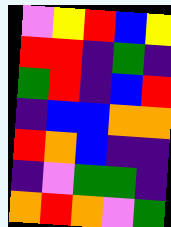[["violet", "yellow", "red", "blue", "yellow"], ["red", "red", "indigo", "green", "indigo"], ["green", "red", "indigo", "blue", "red"], ["indigo", "blue", "blue", "orange", "orange"], ["red", "orange", "blue", "indigo", "indigo"], ["indigo", "violet", "green", "green", "indigo"], ["orange", "red", "orange", "violet", "green"]]